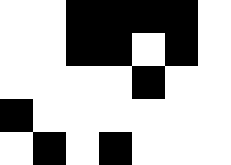[["white", "white", "black", "black", "black", "black", "white"], ["white", "white", "black", "black", "white", "black", "white"], ["white", "white", "white", "white", "black", "white", "white"], ["black", "white", "white", "white", "white", "white", "white"], ["white", "black", "white", "black", "white", "white", "white"]]